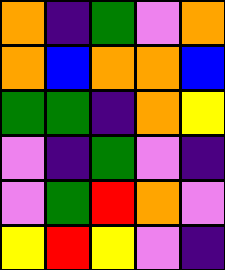[["orange", "indigo", "green", "violet", "orange"], ["orange", "blue", "orange", "orange", "blue"], ["green", "green", "indigo", "orange", "yellow"], ["violet", "indigo", "green", "violet", "indigo"], ["violet", "green", "red", "orange", "violet"], ["yellow", "red", "yellow", "violet", "indigo"]]